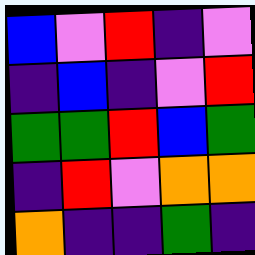[["blue", "violet", "red", "indigo", "violet"], ["indigo", "blue", "indigo", "violet", "red"], ["green", "green", "red", "blue", "green"], ["indigo", "red", "violet", "orange", "orange"], ["orange", "indigo", "indigo", "green", "indigo"]]